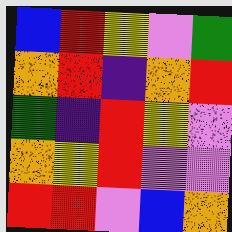[["blue", "red", "yellow", "violet", "green"], ["orange", "red", "indigo", "orange", "red"], ["green", "indigo", "red", "yellow", "violet"], ["orange", "yellow", "red", "violet", "violet"], ["red", "red", "violet", "blue", "orange"]]